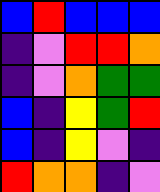[["blue", "red", "blue", "blue", "blue"], ["indigo", "violet", "red", "red", "orange"], ["indigo", "violet", "orange", "green", "green"], ["blue", "indigo", "yellow", "green", "red"], ["blue", "indigo", "yellow", "violet", "indigo"], ["red", "orange", "orange", "indigo", "violet"]]